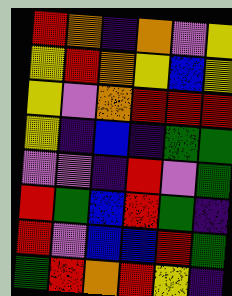[["red", "orange", "indigo", "orange", "violet", "yellow"], ["yellow", "red", "orange", "yellow", "blue", "yellow"], ["yellow", "violet", "orange", "red", "red", "red"], ["yellow", "indigo", "blue", "indigo", "green", "green"], ["violet", "violet", "indigo", "red", "violet", "green"], ["red", "green", "blue", "red", "green", "indigo"], ["red", "violet", "blue", "blue", "red", "green"], ["green", "red", "orange", "red", "yellow", "indigo"]]